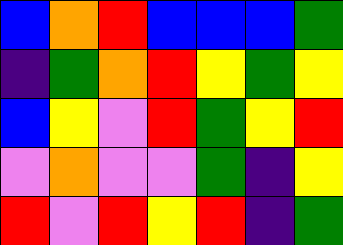[["blue", "orange", "red", "blue", "blue", "blue", "green"], ["indigo", "green", "orange", "red", "yellow", "green", "yellow"], ["blue", "yellow", "violet", "red", "green", "yellow", "red"], ["violet", "orange", "violet", "violet", "green", "indigo", "yellow"], ["red", "violet", "red", "yellow", "red", "indigo", "green"]]